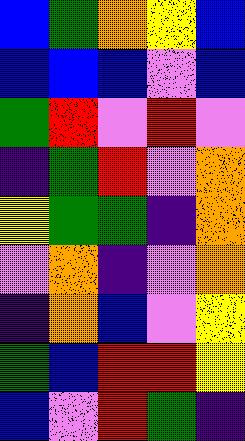[["blue", "green", "orange", "yellow", "blue"], ["blue", "blue", "blue", "violet", "blue"], ["green", "red", "violet", "red", "violet"], ["indigo", "green", "red", "violet", "orange"], ["yellow", "green", "green", "indigo", "orange"], ["violet", "orange", "indigo", "violet", "orange"], ["indigo", "orange", "blue", "violet", "yellow"], ["green", "blue", "red", "red", "yellow"], ["blue", "violet", "red", "green", "indigo"]]